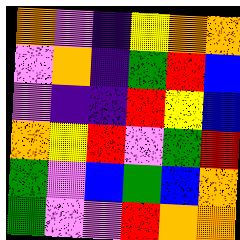[["orange", "violet", "indigo", "yellow", "orange", "orange"], ["violet", "orange", "indigo", "green", "red", "blue"], ["violet", "indigo", "indigo", "red", "yellow", "blue"], ["orange", "yellow", "red", "violet", "green", "red"], ["green", "violet", "blue", "green", "blue", "orange"], ["green", "violet", "violet", "red", "orange", "orange"]]